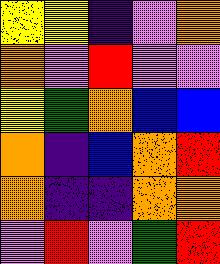[["yellow", "yellow", "indigo", "violet", "orange"], ["orange", "violet", "red", "violet", "violet"], ["yellow", "green", "orange", "blue", "blue"], ["orange", "indigo", "blue", "orange", "red"], ["orange", "indigo", "indigo", "orange", "orange"], ["violet", "red", "violet", "green", "red"]]